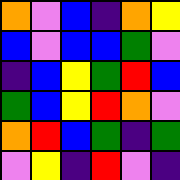[["orange", "violet", "blue", "indigo", "orange", "yellow"], ["blue", "violet", "blue", "blue", "green", "violet"], ["indigo", "blue", "yellow", "green", "red", "blue"], ["green", "blue", "yellow", "red", "orange", "violet"], ["orange", "red", "blue", "green", "indigo", "green"], ["violet", "yellow", "indigo", "red", "violet", "indigo"]]